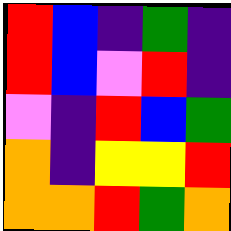[["red", "blue", "indigo", "green", "indigo"], ["red", "blue", "violet", "red", "indigo"], ["violet", "indigo", "red", "blue", "green"], ["orange", "indigo", "yellow", "yellow", "red"], ["orange", "orange", "red", "green", "orange"]]